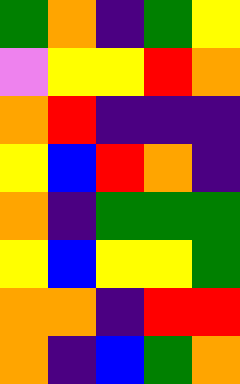[["green", "orange", "indigo", "green", "yellow"], ["violet", "yellow", "yellow", "red", "orange"], ["orange", "red", "indigo", "indigo", "indigo"], ["yellow", "blue", "red", "orange", "indigo"], ["orange", "indigo", "green", "green", "green"], ["yellow", "blue", "yellow", "yellow", "green"], ["orange", "orange", "indigo", "red", "red"], ["orange", "indigo", "blue", "green", "orange"]]